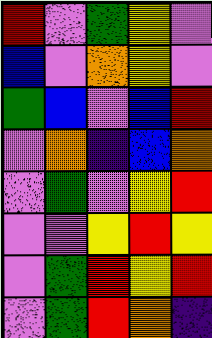[["red", "violet", "green", "yellow", "violet"], ["blue", "violet", "orange", "yellow", "violet"], ["green", "blue", "violet", "blue", "red"], ["violet", "orange", "indigo", "blue", "orange"], ["violet", "green", "violet", "yellow", "red"], ["violet", "violet", "yellow", "red", "yellow"], ["violet", "green", "red", "yellow", "red"], ["violet", "green", "red", "orange", "indigo"]]